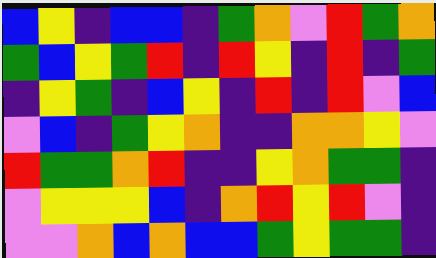[["blue", "yellow", "indigo", "blue", "blue", "indigo", "green", "orange", "violet", "red", "green", "orange"], ["green", "blue", "yellow", "green", "red", "indigo", "red", "yellow", "indigo", "red", "indigo", "green"], ["indigo", "yellow", "green", "indigo", "blue", "yellow", "indigo", "red", "indigo", "red", "violet", "blue"], ["violet", "blue", "indigo", "green", "yellow", "orange", "indigo", "indigo", "orange", "orange", "yellow", "violet"], ["red", "green", "green", "orange", "red", "indigo", "indigo", "yellow", "orange", "green", "green", "indigo"], ["violet", "yellow", "yellow", "yellow", "blue", "indigo", "orange", "red", "yellow", "red", "violet", "indigo"], ["violet", "violet", "orange", "blue", "orange", "blue", "blue", "green", "yellow", "green", "green", "indigo"]]